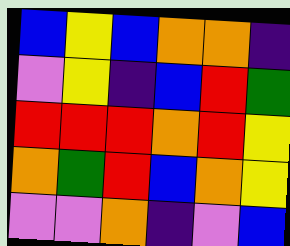[["blue", "yellow", "blue", "orange", "orange", "indigo"], ["violet", "yellow", "indigo", "blue", "red", "green"], ["red", "red", "red", "orange", "red", "yellow"], ["orange", "green", "red", "blue", "orange", "yellow"], ["violet", "violet", "orange", "indigo", "violet", "blue"]]